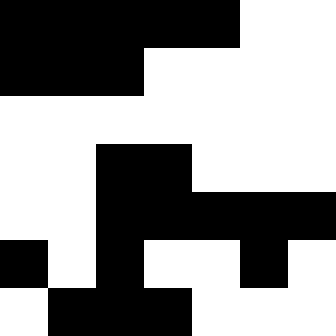[["black", "black", "black", "black", "black", "white", "white"], ["black", "black", "black", "white", "white", "white", "white"], ["white", "white", "white", "white", "white", "white", "white"], ["white", "white", "black", "black", "white", "white", "white"], ["white", "white", "black", "black", "black", "black", "black"], ["black", "white", "black", "white", "white", "black", "white"], ["white", "black", "black", "black", "white", "white", "white"]]